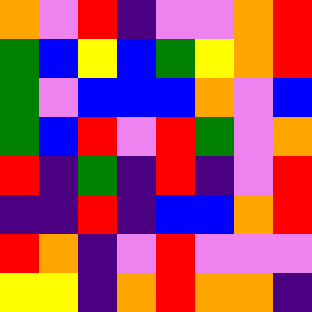[["orange", "violet", "red", "indigo", "violet", "violet", "orange", "red"], ["green", "blue", "yellow", "blue", "green", "yellow", "orange", "red"], ["green", "violet", "blue", "blue", "blue", "orange", "violet", "blue"], ["green", "blue", "red", "violet", "red", "green", "violet", "orange"], ["red", "indigo", "green", "indigo", "red", "indigo", "violet", "red"], ["indigo", "indigo", "red", "indigo", "blue", "blue", "orange", "red"], ["red", "orange", "indigo", "violet", "red", "violet", "violet", "violet"], ["yellow", "yellow", "indigo", "orange", "red", "orange", "orange", "indigo"]]